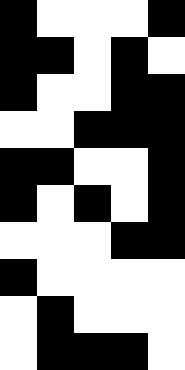[["black", "white", "white", "white", "black"], ["black", "black", "white", "black", "white"], ["black", "white", "white", "black", "black"], ["white", "white", "black", "black", "black"], ["black", "black", "white", "white", "black"], ["black", "white", "black", "white", "black"], ["white", "white", "white", "black", "black"], ["black", "white", "white", "white", "white"], ["white", "black", "white", "white", "white"], ["white", "black", "black", "black", "white"]]